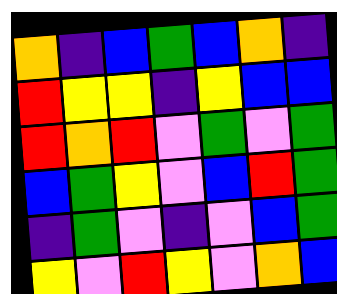[["orange", "indigo", "blue", "green", "blue", "orange", "indigo"], ["red", "yellow", "yellow", "indigo", "yellow", "blue", "blue"], ["red", "orange", "red", "violet", "green", "violet", "green"], ["blue", "green", "yellow", "violet", "blue", "red", "green"], ["indigo", "green", "violet", "indigo", "violet", "blue", "green"], ["yellow", "violet", "red", "yellow", "violet", "orange", "blue"]]